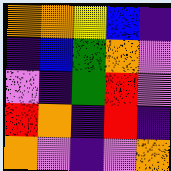[["orange", "orange", "yellow", "blue", "indigo"], ["indigo", "blue", "green", "orange", "violet"], ["violet", "indigo", "green", "red", "violet"], ["red", "orange", "indigo", "red", "indigo"], ["orange", "violet", "indigo", "violet", "orange"]]